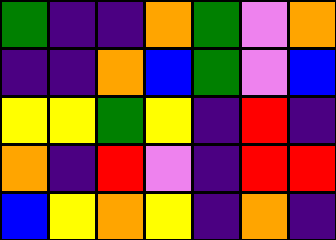[["green", "indigo", "indigo", "orange", "green", "violet", "orange"], ["indigo", "indigo", "orange", "blue", "green", "violet", "blue"], ["yellow", "yellow", "green", "yellow", "indigo", "red", "indigo"], ["orange", "indigo", "red", "violet", "indigo", "red", "red"], ["blue", "yellow", "orange", "yellow", "indigo", "orange", "indigo"]]